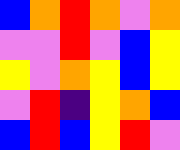[["blue", "orange", "red", "orange", "violet", "orange"], ["violet", "violet", "red", "violet", "blue", "yellow"], ["yellow", "violet", "orange", "yellow", "blue", "yellow"], ["violet", "red", "indigo", "yellow", "orange", "blue"], ["blue", "red", "blue", "yellow", "red", "violet"]]